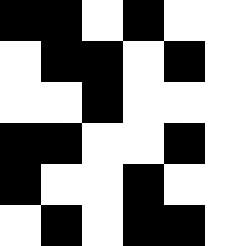[["black", "black", "white", "black", "white", "white"], ["white", "black", "black", "white", "black", "white"], ["white", "white", "black", "white", "white", "white"], ["black", "black", "white", "white", "black", "white"], ["black", "white", "white", "black", "white", "white"], ["white", "black", "white", "black", "black", "white"]]